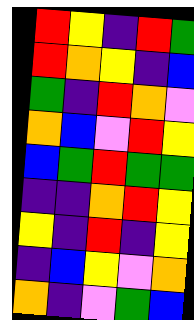[["red", "yellow", "indigo", "red", "green"], ["red", "orange", "yellow", "indigo", "blue"], ["green", "indigo", "red", "orange", "violet"], ["orange", "blue", "violet", "red", "yellow"], ["blue", "green", "red", "green", "green"], ["indigo", "indigo", "orange", "red", "yellow"], ["yellow", "indigo", "red", "indigo", "yellow"], ["indigo", "blue", "yellow", "violet", "orange"], ["orange", "indigo", "violet", "green", "blue"]]